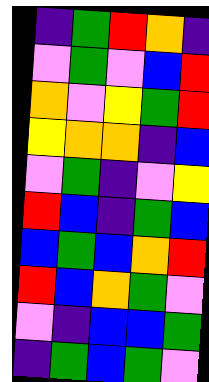[["indigo", "green", "red", "orange", "indigo"], ["violet", "green", "violet", "blue", "red"], ["orange", "violet", "yellow", "green", "red"], ["yellow", "orange", "orange", "indigo", "blue"], ["violet", "green", "indigo", "violet", "yellow"], ["red", "blue", "indigo", "green", "blue"], ["blue", "green", "blue", "orange", "red"], ["red", "blue", "orange", "green", "violet"], ["violet", "indigo", "blue", "blue", "green"], ["indigo", "green", "blue", "green", "violet"]]